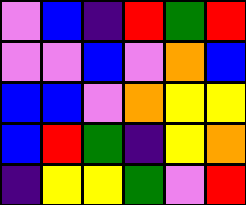[["violet", "blue", "indigo", "red", "green", "red"], ["violet", "violet", "blue", "violet", "orange", "blue"], ["blue", "blue", "violet", "orange", "yellow", "yellow"], ["blue", "red", "green", "indigo", "yellow", "orange"], ["indigo", "yellow", "yellow", "green", "violet", "red"]]